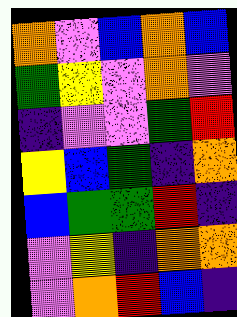[["orange", "violet", "blue", "orange", "blue"], ["green", "yellow", "violet", "orange", "violet"], ["indigo", "violet", "violet", "green", "red"], ["yellow", "blue", "green", "indigo", "orange"], ["blue", "green", "green", "red", "indigo"], ["violet", "yellow", "indigo", "orange", "orange"], ["violet", "orange", "red", "blue", "indigo"]]